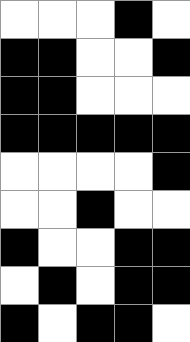[["white", "white", "white", "black", "white"], ["black", "black", "white", "white", "black"], ["black", "black", "white", "white", "white"], ["black", "black", "black", "black", "black"], ["white", "white", "white", "white", "black"], ["white", "white", "black", "white", "white"], ["black", "white", "white", "black", "black"], ["white", "black", "white", "black", "black"], ["black", "white", "black", "black", "white"]]